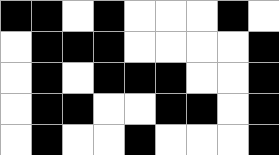[["black", "black", "white", "black", "white", "white", "white", "black", "white"], ["white", "black", "black", "black", "white", "white", "white", "white", "black"], ["white", "black", "white", "black", "black", "black", "white", "white", "black"], ["white", "black", "black", "white", "white", "black", "black", "white", "black"], ["white", "black", "white", "white", "black", "white", "white", "white", "black"]]